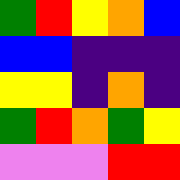[["green", "red", "yellow", "orange", "blue"], ["blue", "blue", "indigo", "indigo", "indigo"], ["yellow", "yellow", "indigo", "orange", "indigo"], ["green", "red", "orange", "green", "yellow"], ["violet", "violet", "violet", "red", "red"]]